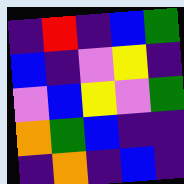[["indigo", "red", "indigo", "blue", "green"], ["blue", "indigo", "violet", "yellow", "indigo"], ["violet", "blue", "yellow", "violet", "green"], ["orange", "green", "blue", "indigo", "indigo"], ["indigo", "orange", "indigo", "blue", "indigo"]]